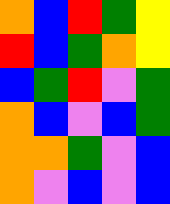[["orange", "blue", "red", "green", "yellow"], ["red", "blue", "green", "orange", "yellow"], ["blue", "green", "red", "violet", "green"], ["orange", "blue", "violet", "blue", "green"], ["orange", "orange", "green", "violet", "blue"], ["orange", "violet", "blue", "violet", "blue"]]